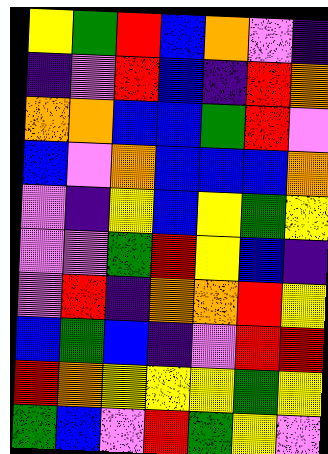[["yellow", "green", "red", "blue", "orange", "violet", "indigo"], ["indigo", "violet", "red", "blue", "indigo", "red", "orange"], ["orange", "orange", "blue", "blue", "green", "red", "violet"], ["blue", "violet", "orange", "blue", "blue", "blue", "orange"], ["violet", "indigo", "yellow", "blue", "yellow", "green", "yellow"], ["violet", "violet", "green", "red", "yellow", "blue", "indigo"], ["violet", "red", "indigo", "orange", "orange", "red", "yellow"], ["blue", "green", "blue", "indigo", "violet", "red", "red"], ["red", "orange", "yellow", "yellow", "yellow", "green", "yellow"], ["green", "blue", "violet", "red", "green", "yellow", "violet"]]